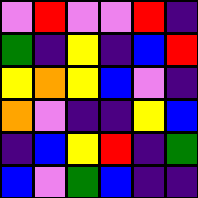[["violet", "red", "violet", "violet", "red", "indigo"], ["green", "indigo", "yellow", "indigo", "blue", "red"], ["yellow", "orange", "yellow", "blue", "violet", "indigo"], ["orange", "violet", "indigo", "indigo", "yellow", "blue"], ["indigo", "blue", "yellow", "red", "indigo", "green"], ["blue", "violet", "green", "blue", "indigo", "indigo"]]